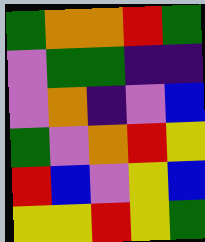[["green", "orange", "orange", "red", "green"], ["violet", "green", "green", "indigo", "indigo"], ["violet", "orange", "indigo", "violet", "blue"], ["green", "violet", "orange", "red", "yellow"], ["red", "blue", "violet", "yellow", "blue"], ["yellow", "yellow", "red", "yellow", "green"]]